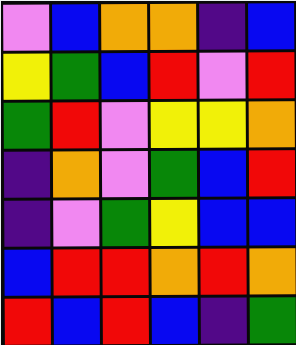[["violet", "blue", "orange", "orange", "indigo", "blue"], ["yellow", "green", "blue", "red", "violet", "red"], ["green", "red", "violet", "yellow", "yellow", "orange"], ["indigo", "orange", "violet", "green", "blue", "red"], ["indigo", "violet", "green", "yellow", "blue", "blue"], ["blue", "red", "red", "orange", "red", "orange"], ["red", "blue", "red", "blue", "indigo", "green"]]